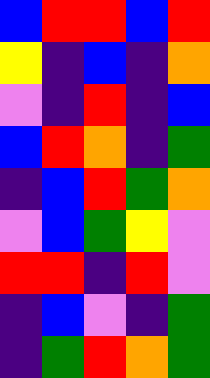[["blue", "red", "red", "blue", "red"], ["yellow", "indigo", "blue", "indigo", "orange"], ["violet", "indigo", "red", "indigo", "blue"], ["blue", "red", "orange", "indigo", "green"], ["indigo", "blue", "red", "green", "orange"], ["violet", "blue", "green", "yellow", "violet"], ["red", "red", "indigo", "red", "violet"], ["indigo", "blue", "violet", "indigo", "green"], ["indigo", "green", "red", "orange", "green"]]